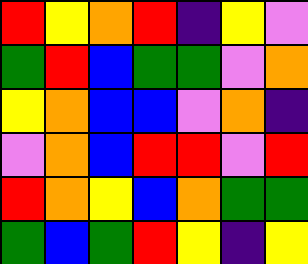[["red", "yellow", "orange", "red", "indigo", "yellow", "violet"], ["green", "red", "blue", "green", "green", "violet", "orange"], ["yellow", "orange", "blue", "blue", "violet", "orange", "indigo"], ["violet", "orange", "blue", "red", "red", "violet", "red"], ["red", "orange", "yellow", "blue", "orange", "green", "green"], ["green", "blue", "green", "red", "yellow", "indigo", "yellow"]]